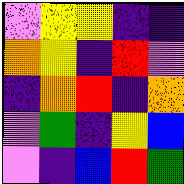[["violet", "yellow", "yellow", "indigo", "indigo"], ["orange", "yellow", "indigo", "red", "violet"], ["indigo", "orange", "red", "indigo", "orange"], ["violet", "green", "indigo", "yellow", "blue"], ["violet", "indigo", "blue", "red", "green"]]